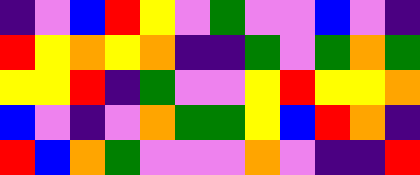[["indigo", "violet", "blue", "red", "yellow", "violet", "green", "violet", "violet", "blue", "violet", "indigo"], ["red", "yellow", "orange", "yellow", "orange", "indigo", "indigo", "green", "violet", "green", "orange", "green"], ["yellow", "yellow", "red", "indigo", "green", "violet", "violet", "yellow", "red", "yellow", "yellow", "orange"], ["blue", "violet", "indigo", "violet", "orange", "green", "green", "yellow", "blue", "red", "orange", "indigo"], ["red", "blue", "orange", "green", "violet", "violet", "violet", "orange", "violet", "indigo", "indigo", "red"]]